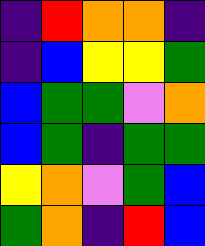[["indigo", "red", "orange", "orange", "indigo"], ["indigo", "blue", "yellow", "yellow", "green"], ["blue", "green", "green", "violet", "orange"], ["blue", "green", "indigo", "green", "green"], ["yellow", "orange", "violet", "green", "blue"], ["green", "orange", "indigo", "red", "blue"]]